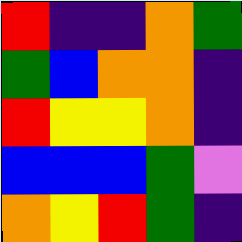[["red", "indigo", "indigo", "orange", "green"], ["green", "blue", "orange", "orange", "indigo"], ["red", "yellow", "yellow", "orange", "indigo"], ["blue", "blue", "blue", "green", "violet"], ["orange", "yellow", "red", "green", "indigo"]]